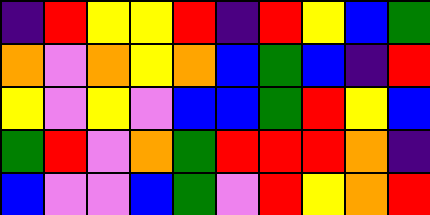[["indigo", "red", "yellow", "yellow", "red", "indigo", "red", "yellow", "blue", "green"], ["orange", "violet", "orange", "yellow", "orange", "blue", "green", "blue", "indigo", "red"], ["yellow", "violet", "yellow", "violet", "blue", "blue", "green", "red", "yellow", "blue"], ["green", "red", "violet", "orange", "green", "red", "red", "red", "orange", "indigo"], ["blue", "violet", "violet", "blue", "green", "violet", "red", "yellow", "orange", "red"]]